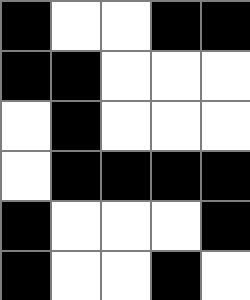[["black", "white", "white", "black", "black"], ["black", "black", "white", "white", "white"], ["white", "black", "white", "white", "white"], ["white", "black", "black", "black", "black"], ["black", "white", "white", "white", "black"], ["black", "white", "white", "black", "white"]]